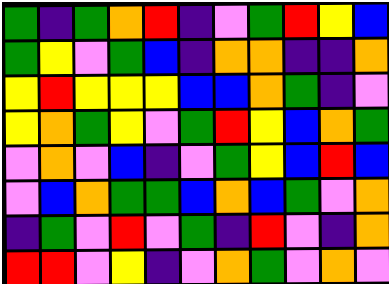[["green", "indigo", "green", "orange", "red", "indigo", "violet", "green", "red", "yellow", "blue"], ["green", "yellow", "violet", "green", "blue", "indigo", "orange", "orange", "indigo", "indigo", "orange"], ["yellow", "red", "yellow", "yellow", "yellow", "blue", "blue", "orange", "green", "indigo", "violet"], ["yellow", "orange", "green", "yellow", "violet", "green", "red", "yellow", "blue", "orange", "green"], ["violet", "orange", "violet", "blue", "indigo", "violet", "green", "yellow", "blue", "red", "blue"], ["violet", "blue", "orange", "green", "green", "blue", "orange", "blue", "green", "violet", "orange"], ["indigo", "green", "violet", "red", "violet", "green", "indigo", "red", "violet", "indigo", "orange"], ["red", "red", "violet", "yellow", "indigo", "violet", "orange", "green", "violet", "orange", "violet"]]